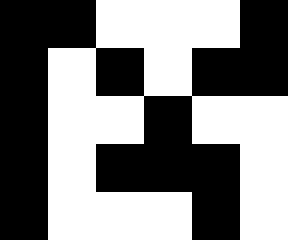[["black", "black", "white", "white", "white", "black"], ["black", "white", "black", "white", "black", "black"], ["black", "white", "white", "black", "white", "white"], ["black", "white", "black", "black", "black", "white"], ["black", "white", "white", "white", "black", "white"]]